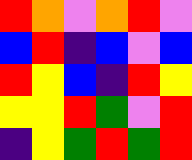[["red", "orange", "violet", "orange", "red", "violet"], ["blue", "red", "indigo", "blue", "violet", "blue"], ["red", "yellow", "blue", "indigo", "red", "yellow"], ["yellow", "yellow", "red", "green", "violet", "red"], ["indigo", "yellow", "green", "red", "green", "red"]]